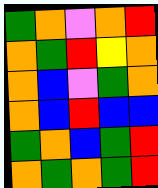[["green", "orange", "violet", "orange", "red"], ["orange", "green", "red", "yellow", "orange"], ["orange", "blue", "violet", "green", "orange"], ["orange", "blue", "red", "blue", "blue"], ["green", "orange", "blue", "green", "red"], ["orange", "green", "orange", "green", "red"]]